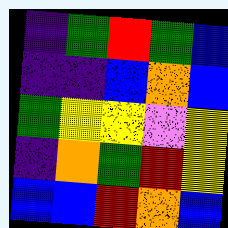[["indigo", "green", "red", "green", "blue"], ["indigo", "indigo", "blue", "orange", "blue"], ["green", "yellow", "yellow", "violet", "yellow"], ["indigo", "orange", "green", "red", "yellow"], ["blue", "blue", "red", "orange", "blue"]]